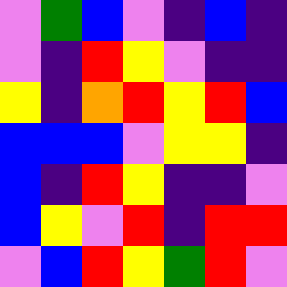[["violet", "green", "blue", "violet", "indigo", "blue", "indigo"], ["violet", "indigo", "red", "yellow", "violet", "indigo", "indigo"], ["yellow", "indigo", "orange", "red", "yellow", "red", "blue"], ["blue", "blue", "blue", "violet", "yellow", "yellow", "indigo"], ["blue", "indigo", "red", "yellow", "indigo", "indigo", "violet"], ["blue", "yellow", "violet", "red", "indigo", "red", "red"], ["violet", "blue", "red", "yellow", "green", "red", "violet"]]